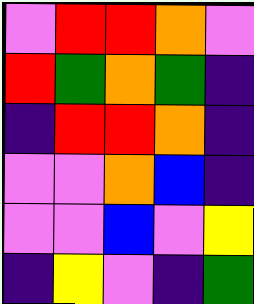[["violet", "red", "red", "orange", "violet"], ["red", "green", "orange", "green", "indigo"], ["indigo", "red", "red", "orange", "indigo"], ["violet", "violet", "orange", "blue", "indigo"], ["violet", "violet", "blue", "violet", "yellow"], ["indigo", "yellow", "violet", "indigo", "green"]]